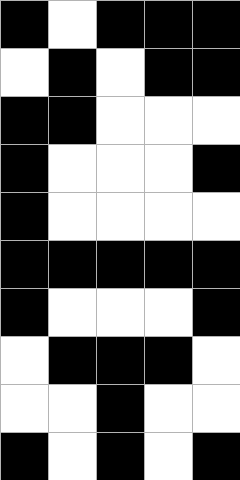[["black", "white", "black", "black", "black"], ["white", "black", "white", "black", "black"], ["black", "black", "white", "white", "white"], ["black", "white", "white", "white", "black"], ["black", "white", "white", "white", "white"], ["black", "black", "black", "black", "black"], ["black", "white", "white", "white", "black"], ["white", "black", "black", "black", "white"], ["white", "white", "black", "white", "white"], ["black", "white", "black", "white", "black"]]